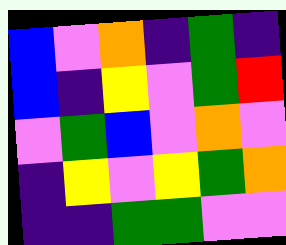[["blue", "violet", "orange", "indigo", "green", "indigo"], ["blue", "indigo", "yellow", "violet", "green", "red"], ["violet", "green", "blue", "violet", "orange", "violet"], ["indigo", "yellow", "violet", "yellow", "green", "orange"], ["indigo", "indigo", "green", "green", "violet", "violet"]]